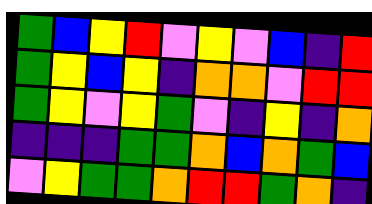[["green", "blue", "yellow", "red", "violet", "yellow", "violet", "blue", "indigo", "red"], ["green", "yellow", "blue", "yellow", "indigo", "orange", "orange", "violet", "red", "red"], ["green", "yellow", "violet", "yellow", "green", "violet", "indigo", "yellow", "indigo", "orange"], ["indigo", "indigo", "indigo", "green", "green", "orange", "blue", "orange", "green", "blue"], ["violet", "yellow", "green", "green", "orange", "red", "red", "green", "orange", "indigo"]]